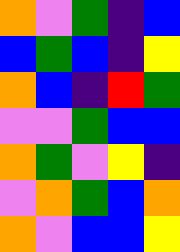[["orange", "violet", "green", "indigo", "blue"], ["blue", "green", "blue", "indigo", "yellow"], ["orange", "blue", "indigo", "red", "green"], ["violet", "violet", "green", "blue", "blue"], ["orange", "green", "violet", "yellow", "indigo"], ["violet", "orange", "green", "blue", "orange"], ["orange", "violet", "blue", "blue", "yellow"]]